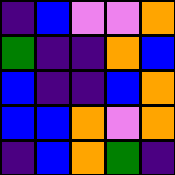[["indigo", "blue", "violet", "violet", "orange"], ["green", "indigo", "indigo", "orange", "blue"], ["blue", "indigo", "indigo", "blue", "orange"], ["blue", "blue", "orange", "violet", "orange"], ["indigo", "blue", "orange", "green", "indigo"]]